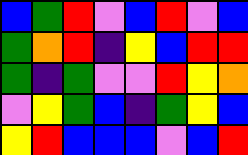[["blue", "green", "red", "violet", "blue", "red", "violet", "blue"], ["green", "orange", "red", "indigo", "yellow", "blue", "red", "red"], ["green", "indigo", "green", "violet", "violet", "red", "yellow", "orange"], ["violet", "yellow", "green", "blue", "indigo", "green", "yellow", "blue"], ["yellow", "red", "blue", "blue", "blue", "violet", "blue", "red"]]